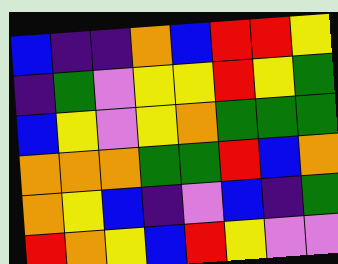[["blue", "indigo", "indigo", "orange", "blue", "red", "red", "yellow"], ["indigo", "green", "violet", "yellow", "yellow", "red", "yellow", "green"], ["blue", "yellow", "violet", "yellow", "orange", "green", "green", "green"], ["orange", "orange", "orange", "green", "green", "red", "blue", "orange"], ["orange", "yellow", "blue", "indigo", "violet", "blue", "indigo", "green"], ["red", "orange", "yellow", "blue", "red", "yellow", "violet", "violet"]]